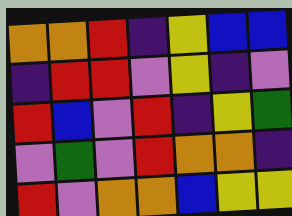[["orange", "orange", "red", "indigo", "yellow", "blue", "blue"], ["indigo", "red", "red", "violet", "yellow", "indigo", "violet"], ["red", "blue", "violet", "red", "indigo", "yellow", "green"], ["violet", "green", "violet", "red", "orange", "orange", "indigo"], ["red", "violet", "orange", "orange", "blue", "yellow", "yellow"]]